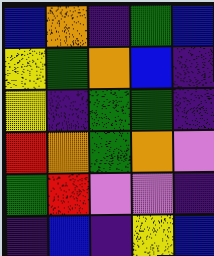[["blue", "orange", "indigo", "green", "blue"], ["yellow", "green", "orange", "blue", "indigo"], ["yellow", "indigo", "green", "green", "indigo"], ["red", "orange", "green", "orange", "violet"], ["green", "red", "violet", "violet", "indigo"], ["indigo", "blue", "indigo", "yellow", "blue"]]